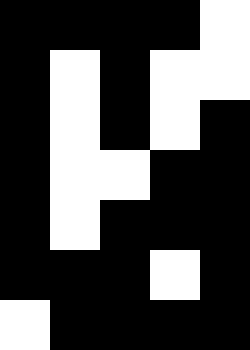[["black", "black", "black", "black", "white"], ["black", "white", "black", "white", "white"], ["black", "white", "black", "white", "black"], ["black", "white", "white", "black", "black"], ["black", "white", "black", "black", "black"], ["black", "black", "black", "white", "black"], ["white", "black", "black", "black", "black"]]